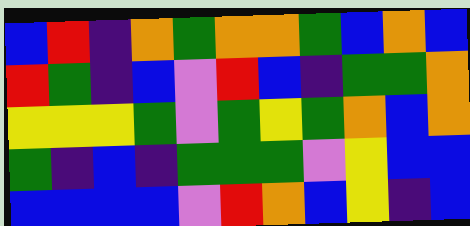[["blue", "red", "indigo", "orange", "green", "orange", "orange", "green", "blue", "orange", "blue"], ["red", "green", "indigo", "blue", "violet", "red", "blue", "indigo", "green", "green", "orange"], ["yellow", "yellow", "yellow", "green", "violet", "green", "yellow", "green", "orange", "blue", "orange"], ["green", "indigo", "blue", "indigo", "green", "green", "green", "violet", "yellow", "blue", "blue"], ["blue", "blue", "blue", "blue", "violet", "red", "orange", "blue", "yellow", "indigo", "blue"]]